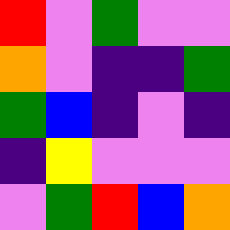[["red", "violet", "green", "violet", "violet"], ["orange", "violet", "indigo", "indigo", "green"], ["green", "blue", "indigo", "violet", "indigo"], ["indigo", "yellow", "violet", "violet", "violet"], ["violet", "green", "red", "blue", "orange"]]